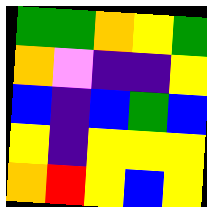[["green", "green", "orange", "yellow", "green"], ["orange", "violet", "indigo", "indigo", "yellow"], ["blue", "indigo", "blue", "green", "blue"], ["yellow", "indigo", "yellow", "yellow", "yellow"], ["orange", "red", "yellow", "blue", "yellow"]]